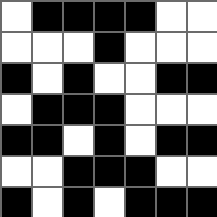[["white", "black", "black", "black", "black", "white", "white"], ["white", "white", "white", "black", "white", "white", "white"], ["black", "white", "black", "white", "white", "black", "black"], ["white", "black", "black", "black", "white", "white", "white"], ["black", "black", "white", "black", "white", "black", "black"], ["white", "white", "black", "black", "black", "white", "white"], ["black", "white", "black", "white", "black", "black", "black"]]